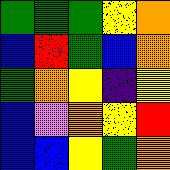[["green", "green", "green", "yellow", "orange"], ["blue", "red", "green", "blue", "orange"], ["green", "orange", "yellow", "indigo", "yellow"], ["blue", "violet", "orange", "yellow", "red"], ["blue", "blue", "yellow", "green", "orange"]]